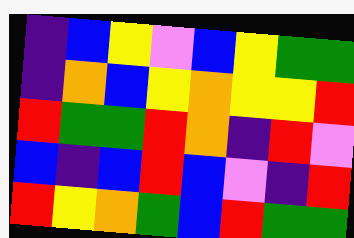[["indigo", "blue", "yellow", "violet", "blue", "yellow", "green", "green"], ["indigo", "orange", "blue", "yellow", "orange", "yellow", "yellow", "red"], ["red", "green", "green", "red", "orange", "indigo", "red", "violet"], ["blue", "indigo", "blue", "red", "blue", "violet", "indigo", "red"], ["red", "yellow", "orange", "green", "blue", "red", "green", "green"]]